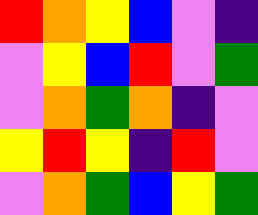[["red", "orange", "yellow", "blue", "violet", "indigo"], ["violet", "yellow", "blue", "red", "violet", "green"], ["violet", "orange", "green", "orange", "indigo", "violet"], ["yellow", "red", "yellow", "indigo", "red", "violet"], ["violet", "orange", "green", "blue", "yellow", "green"]]